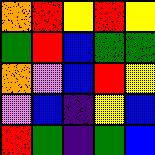[["orange", "red", "yellow", "red", "yellow"], ["green", "red", "blue", "green", "green"], ["orange", "violet", "blue", "red", "yellow"], ["violet", "blue", "indigo", "yellow", "blue"], ["red", "green", "indigo", "green", "blue"]]